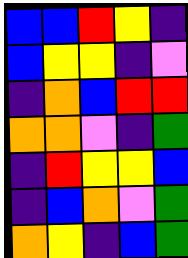[["blue", "blue", "red", "yellow", "indigo"], ["blue", "yellow", "yellow", "indigo", "violet"], ["indigo", "orange", "blue", "red", "red"], ["orange", "orange", "violet", "indigo", "green"], ["indigo", "red", "yellow", "yellow", "blue"], ["indigo", "blue", "orange", "violet", "green"], ["orange", "yellow", "indigo", "blue", "green"]]